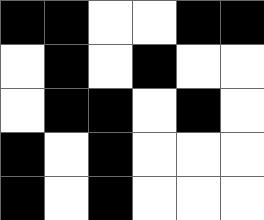[["black", "black", "white", "white", "black", "black"], ["white", "black", "white", "black", "white", "white"], ["white", "black", "black", "white", "black", "white"], ["black", "white", "black", "white", "white", "white"], ["black", "white", "black", "white", "white", "white"]]